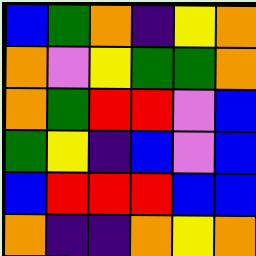[["blue", "green", "orange", "indigo", "yellow", "orange"], ["orange", "violet", "yellow", "green", "green", "orange"], ["orange", "green", "red", "red", "violet", "blue"], ["green", "yellow", "indigo", "blue", "violet", "blue"], ["blue", "red", "red", "red", "blue", "blue"], ["orange", "indigo", "indigo", "orange", "yellow", "orange"]]